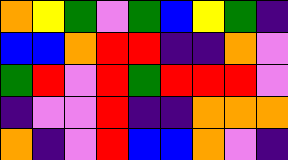[["orange", "yellow", "green", "violet", "green", "blue", "yellow", "green", "indigo"], ["blue", "blue", "orange", "red", "red", "indigo", "indigo", "orange", "violet"], ["green", "red", "violet", "red", "green", "red", "red", "red", "violet"], ["indigo", "violet", "violet", "red", "indigo", "indigo", "orange", "orange", "orange"], ["orange", "indigo", "violet", "red", "blue", "blue", "orange", "violet", "indigo"]]